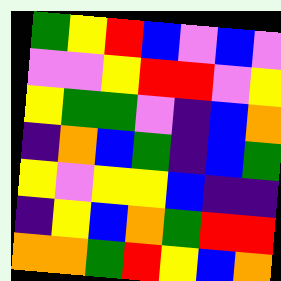[["green", "yellow", "red", "blue", "violet", "blue", "violet"], ["violet", "violet", "yellow", "red", "red", "violet", "yellow"], ["yellow", "green", "green", "violet", "indigo", "blue", "orange"], ["indigo", "orange", "blue", "green", "indigo", "blue", "green"], ["yellow", "violet", "yellow", "yellow", "blue", "indigo", "indigo"], ["indigo", "yellow", "blue", "orange", "green", "red", "red"], ["orange", "orange", "green", "red", "yellow", "blue", "orange"]]